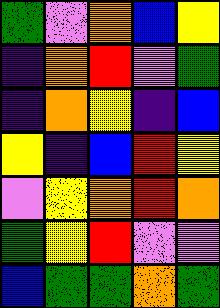[["green", "violet", "orange", "blue", "yellow"], ["indigo", "orange", "red", "violet", "green"], ["indigo", "orange", "yellow", "indigo", "blue"], ["yellow", "indigo", "blue", "red", "yellow"], ["violet", "yellow", "orange", "red", "orange"], ["green", "yellow", "red", "violet", "violet"], ["blue", "green", "green", "orange", "green"]]